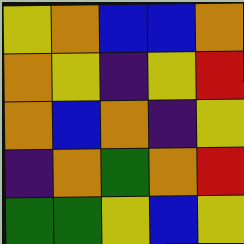[["yellow", "orange", "blue", "blue", "orange"], ["orange", "yellow", "indigo", "yellow", "red"], ["orange", "blue", "orange", "indigo", "yellow"], ["indigo", "orange", "green", "orange", "red"], ["green", "green", "yellow", "blue", "yellow"]]